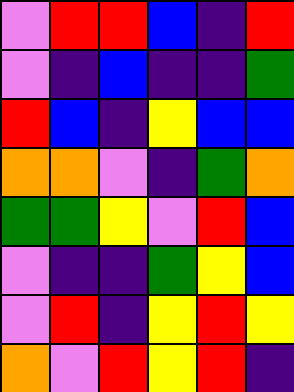[["violet", "red", "red", "blue", "indigo", "red"], ["violet", "indigo", "blue", "indigo", "indigo", "green"], ["red", "blue", "indigo", "yellow", "blue", "blue"], ["orange", "orange", "violet", "indigo", "green", "orange"], ["green", "green", "yellow", "violet", "red", "blue"], ["violet", "indigo", "indigo", "green", "yellow", "blue"], ["violet", "red", "indigo", "yellow", "red", "yellow"], ["orange", "violet", "red", "yellow", "red", "indigo"]]